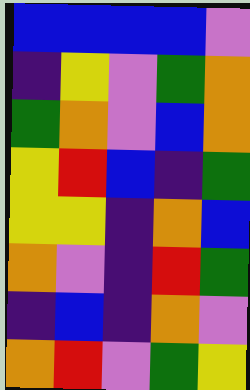[["blue", "blue", "blue", "blue", "violet"], ["indigo", "yellow", "violet", "green", "orange"], ["green", "orange", "violet", "blue", "orange"], ["yellow", "red", "blue", "indigo", "green"], ["yellow", "yellow", "indigo", "orange", "blue"], ["orange", "violet", "indigo", "red", "green"], ["indigo", "blue", "indigo", "orange", "violet"], ["orange", "red", "violet", "green", "yellow"]]